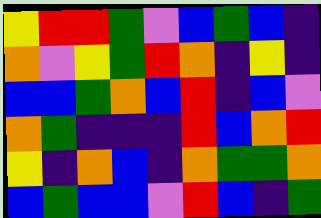[["yellow", "red", "red", "green", "violet", "blue", "green", "blue", "indigo"], ["orange", "violet", "yellow", "green", "red", "orange", "indigo", "yellow", "indigo"], ["blue", "blue", "green", "orange", "blue", "red", "indigo", "blue", "violet"], ["orange", "green", "indigo", "indigo", "indigo", "red", "blue", "orange", "red"], ["yellow", "indigo", "orange", "blue", "indigo", "orange", "green", "green", "orange"], ["blue", "green", "blue", "blue", "violet", "red", "blue", "indigo", "green"]]